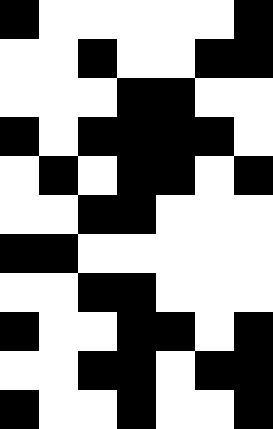[["black", "white", "white", "white", "white", "white", "black"], ["white", "white", "black", "white", "white", "black", "black"], ["white", "white", "white", "black", "black", "white", "white"], ["black", "white", "black", "black", "black", "black", "white"], ["white", "black", "white", "black", "black", "white", "black"], ["white", "white", "black", "black", "white", "white", "white"], ["black", "black", "white", "white", "white", "white", "white"], ["white", "white", "black", "black", "white", "white", "white"], ["black", "white", "white", "black", "black", "white", "black"], ["white", "white", "black", "black", "white", "black", "black"], ["black", "white", "white", "black", "white", "white", "black"]]